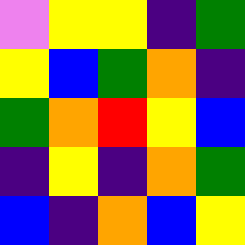[["violet", "yellow", "yellow", "indigo", "green"], ["yellow", "blue", "green", "orange", "indigo"], ["green", "orange", "red", "yellow", "blue"], ["indigo", "yellow", "indigo", "orange", "green"], ["blue", "indigo", "orange", "blue", "yellow"]]